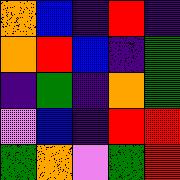[["orange", "blue", "indigo", "red", "indigo"], ["orange", "red", "blue", "indigo", "green"], ["indigo", "green", "indigo", "orange", "green"], ["violet", "blue", "indigo", "red", "red"], ["green", "orange", "violet", "green", "red"]]